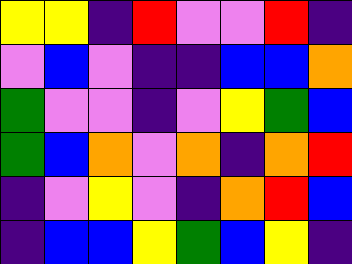[["yellow", "yellow", "indigo", "red", "violet", "violet", "red", "indigo"], ["violet", "blue", "violet", "indigo", "indigo", "blue", "blue", "orange"], ["green", "violet", "violet", "indigo", "violet", "yellow", "green", "blue"], ["green", "blue", "orange", "violet", "orange", "indigo", "orange", "red"], ["indigo", "violet", "yellow", "violet", "indigo", "orange", "red", "blue"], ["indigo", "blue", "blue", "yellow", "green", "blue", "yellow", "indigo"]]